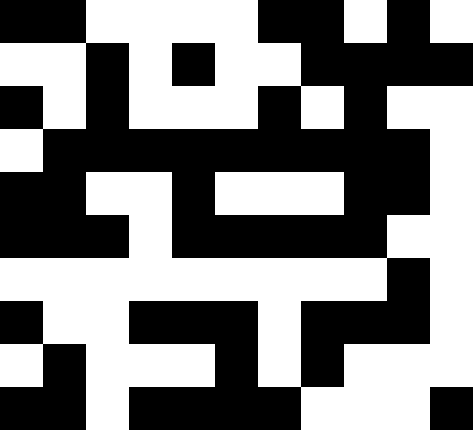[["black", "black", "white", "white", "white", "white", "black", "black", "white", "black", "white"], ["white", "white", "black", "white", "black", "white", "white", "black", "black", "black", "black"], ["black", "white", "black", "white", "white", "white", "black", "white", "black", "white", "white"], ["white", "black", "black", "black", "black", "black", "black", "black", "black", "black", "white"], ["black", "black", "white", "white", "black", "white", "white", "white", "black", "black", "white"], ["black", "black", "black", "white", "black", "black", "black", "black", "black", "white", "white"], ["white", "white", "white", "white", "white", "white", "white", "white", "white", "black", "white"], ["black", "white", "white", "black", "black", "black", "white", "black", "black", "black", "white"], ["white", "black", "white", "white", "white", "black", "white", "black", "white", "white", "white"], ["black", "black", "white", "black", "black", "black", "black", "white", "white", "white", "black"]]